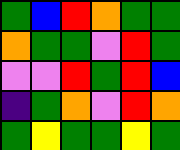[["green", "blue", "red", "orange", "green", "green"], ["orange", "green", "green", "violet", "red", "green"], ["violet", "violet", "red", "green", "red", "blue"], ["indigo", "green", "orange", "violet", "red", "orange"], ["green", "yellow", "green", "green", "yellow", "green"]]